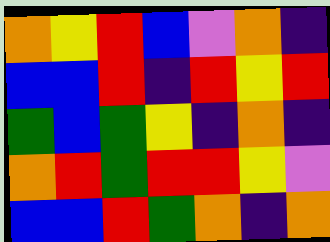[["orange", "yellow", "red", "blue", "violet", "orange", "indigo"], ["blue", "blue", "red", "indigo", "red", "yellow", "red"], ["green", "blue", "green", "yellow", "indigo", "orange", "indigo"], ["orange", "red", "green", "red", "red", "yellow", "violet"], ["blue", "blue", "red", "green", "orange", "indigo", "orange"]]